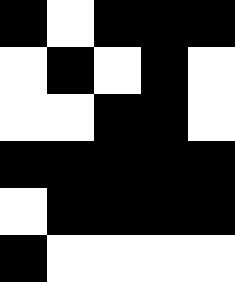[["black", "white", "black", "black", "black"], ["white", "black", "white", "black", "white"], ["white", "white", "black", "black", "white"], ["black", "black", "black", "black", "black"], ["white", "black", "black", "black", "black"], ["black", "white", "white", "white", "white"]]